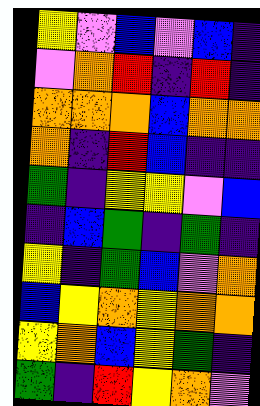[["yellow", "violet", "blue", "violet", "blue", "indigo"], ["violet", "orange", "red", "indigo", "red", "indigo"], ["orange", "orange", "orange", "blue", "orange", "orange"], ["orange", "indigo", "red", "blue", "indigo", "indigo"], ["green", "indigo", "yellow", "yellow", "violet", "blue"], ["indigo", "blue", "green", "indigo", "green", "indigo"], ["yellow", "indigo", "green", "blue", "violet", "orange"], ["blue", "yellow", "orange", "yellow", "orange", "orange"], ["yellow", "orange", "blue", "yellow", "green", "indigo"], ["green", "indigo", "red", "yellow", "orange", "violet"]]